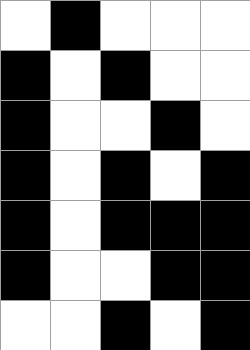[["white", "black", "white", "white", "white"], ["black", "white", "black", "white", "white"], ["black", "white", "white", "black", "white"], ["black", "white", "black", "white", "black"], ["black", "white", "black", "black", "black"], ["black", "white", "white", "black", "black"], ["white", "white", "black", "white", "black"]]